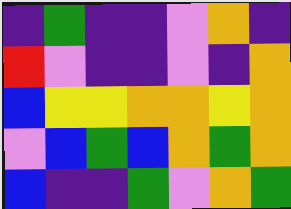[["indigo", "green", "indigo", "indigo", "violet", "orange", "indigo"], ["red", "violet", "indigo", "indigo", "violet", "indigo", "orange"], ["blue", "yellow", "yellow", "orange", "orange", "yellow", "orange"], ["violet", "blue", "green", "blue", "orange", "green", "orange"], ["blue", "indigo", "indigo", "green", "violet", "orange", "green"]]